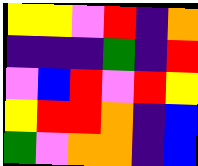[["yellow", "yellow", "violet", "red", "indigo", "orange"], ["indigo", "indigo", "indigo", "green", "indigo", "red"], ["violet", "blue", "red", "violet", "red", "yellow"], ["yellow", "red", "red", "orange", "indigo", "blue"], ["green", "violet", "orange", "orange", "indigo", "blue"]]